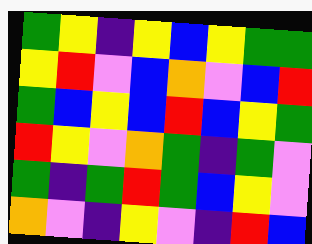[["green", "yellow", "indigo", "yellow", "blue", "yellow", "green", "green"], ["yellow", "red", "violet", "blue", "orange", "violet", "blue", "red"], ["green", "blue", "yellow", "blue", "red", "blue", "yellow", "green"], ["red", "yellow", "violet", "orange", "green", "indigo", "green", "violet"], ["green", "indigo", "green", "red", "green", "blue", "yellow", "violet"], ["orange", "violet", "indigo", "yellow", "violet", "indigo", "red", "blue"]]